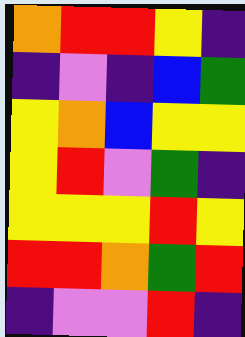[["orange", "red", "red", "yellow", "indigo"], ["indigo", "violet", "indigo", "blue", "green"], ["yellow", "orange", "blue", "yellow", "yellow"], ["yellow", "red", "violet", "green", "indigo"], ["yellow", "yellow", "yellow", "red", "yellow"], ["red", "red", "orange", "green", "red"], ["indigo", "violet", "violet", "red", "indigo"]]